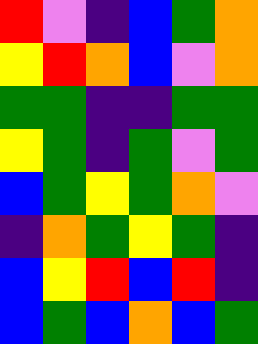[["red", "violet", "indigo", "blue", "green", "orange"], ["yellow", "red", "orange", "blue", "violet", "orange"], ["green", "green", "indigo", "indigo", "green", "green"], ["yellow", "green", "indigo", "green", "violet", "green"], ["blue", "green", "yellow", "green", "orange", "violet"], ["indigo", "orange", "green", "yellow", "green", "indigo"], ["blue", "yellow", "red", "blue", "red", "indigo"], ["blue", "green", "blue", "orange", "blue", "green"]]